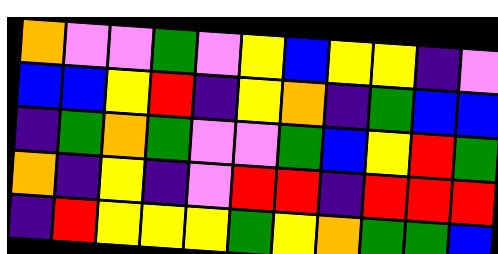[["orange", "violet", "violet", "green", "violet", "yellow", "blue", "yellow", "yellow", "indigo", "violet"], ["blue", "blue", "yellow", "red", "indigo", "yellow", "orange", "indigo", "green", "blue", "blue"], ["indigo", "green", "orange", "green", "violet", "violet", "green", "blue", "yellow", "red", "green"], ["orange", "indigo", "yellow", "indigo", "violet", "red", "red", "indigo", "red", "red", "red"], ["indigo", "red", "yellow", "yellow", "yellow", "green", "yellow", "orange", "green", "green", "blue"]]